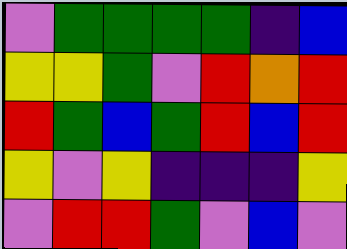[["violet", "green", "green", "green", "green", "indigo", "blue"], ["yellow", "yellow", "green", "violet", "red", "orange", "red"], ["red", "green", "blue", "green", "red", "blue", "red"], ["yellow", "violet", "yellow", "indigo", "indigo", "indigo", "yellow"], ["violet", "red", "red", "green", "violet", "blue", "violet"]]